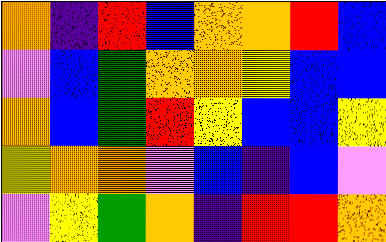[["orange", "indigo", "red", "blue", "orange", "orange", "red", "blue"], ["violet", "blue", "green", "orange", "orange", "yellow", "blue", "blue"], ["orange", "blue", "green", "red", "yellow", "blue", "blue", "yellow"], ["yellow", "orange", "orange", "violet", "blue", "indigo", "blue", "violet"], ["violet", "yellow", "green", "orange", "indigo", "red", "red", "orange"]]